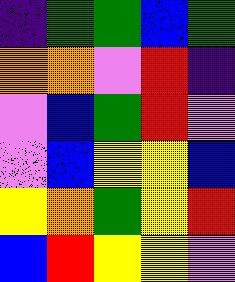[["indigo", "green", "green", "blue", "green"], ["orange", "orange", "violet", "red", "indigo"], ["violet", "blue", "green", "red", "violet"], ["violet", "blue", "yellow", "yellow", "blue"], ["yellow", "orange", "green", "yellow", "red"], ["blue", "red", "yellow", "yellow", "violet"]]